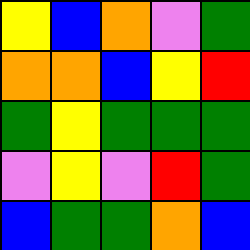[["yellow", "blue", "orange", "violet", "green"], ["orange", "orange", "blue", "yellow", "red"], ["green", "yellow", "green", "green", "green"], ["violet", "yellow", "violet", "red", "green"], ["blue", "green", "green", "orange", "blue"]]